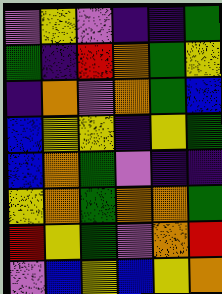[["violet", "yellow", "violet", "indigo", "indigo", "green"], ["green", "indigo", "red", "orange", "green", "yellow"], ["indigo", "orange", "violet", "orange", "green", "blue"], ["blue", "yellow", "yellow", "indigo", "yellow", "green"], ["blue", "orange", "green", "violet", "indigo", "indigo"], ["yellow", "orange", "green", "orange", "orange", "green"], ["red", "yellow", "green", "violet", "orange", "red"], ["violet", "blue", "yellow", "blue", "yellow", "orange"]]